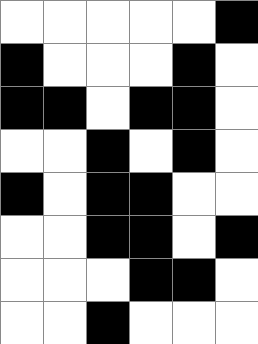[["white", "white", "white", "white", "white", "black"], ["black", "white", "white", "white", "black", "white"], ["black", "black", "white", "black", "black", "white"], ["white", "white", "black", "white", "black", "white"], ["black", "white", "black", "black", "white", "white"], ["white", "white", "black", "black", "white", "black"], ["white", "white", "white", "black", "black", "white"], ["white", "white", "black", "white", "white", "white"]]